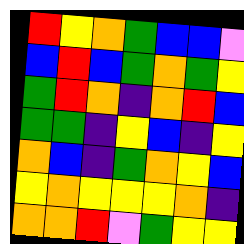[["red", "yellow", "orange", "green", "blue", "blue", "violet"], ["blue", "red", "blue", "green", "orange", "green", "yellow"], ["green", "red", "orange", "indigo", "orange", "red", "blue"], ["green", "green", "indigo", "yellow", "blue", "indigo", "yellow"], ["orange", "blue", "indigo", "green", "orange", "yellow", "blue"], ["yellow", "orange", "yellow", "yellow", "yellow", "orange", "indigo"], ["orange", "orange", "red", "violet", "green", "yellow", "yellow"]]